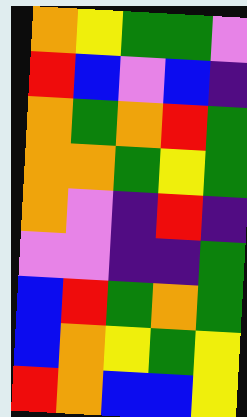[["orange", "yellow", "green", "green", "violet"], ["red", "blue", "violet", "blue", "indigo"], ["orange", "green", "orange", "red", "green"], ["orange", "orange", "green", "yellow", "green"], ["orange", "violet", "indigo", "red", "indigo"], ["violet", "violet", "indigo", "indigo", "green"], ["blue", "red", "green", "orange", "green"], ["blue", "orange", "yellow", "green", "yellow"], ["red", "orange", "blue", "blue", "yellow"]]